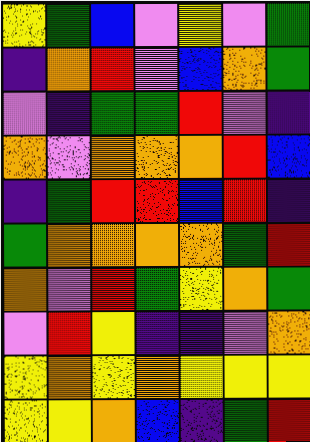[["yellow", "green", "blue", "violet", "yellow", "violet", "green"], ["indigo", "orange", "red", "violet", "blue", "orange", "green"], ["violet", "indigo", "green", "green", "red", "violet", "indigo"], ["orange", "violet", "orange", "orange", "orange", "red", "blue"], ["indigo", "green", "red", "red", "blue", "red", "indigo"], ["green", "orange", "orange", "orange", "orange", "green", "red"], ["orange", "violet", "red", "green", "yellow", "orange", "green"], ["violet", "red", "yellow", "indigo", "indigo", "violet", "orange"], ["yellow", "orange", "yellow", "orange", "yellow", "yellow", "yellow"], ["yellow", "yellow", "orange", "blue", "indigo", "green", "red"]]